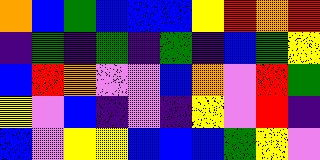[["orange", "blue", "green", "blue", "blue", "blue", "yellow", "red", "orange", "red"], ["indigo", "green", "indigo", "green", "indigo", "green", "indigo", "blue", "green", "yellow"], ["blue", "red", "orange", "violet", "violet", "blue", "orange", "violet", "red", "green"], ["yellow", "violet", "blue", "indigo", "violet", "indigo", "yellow", "violet", "red", "indigo"], ["blue", "violet", "yellow", "yellow", "blue", "blue", "blue", "green", "yellow", "violet"]]